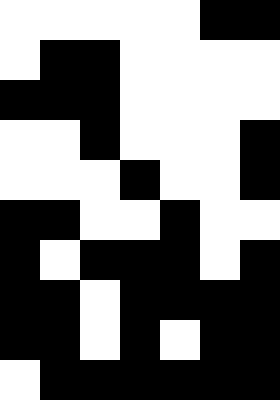[["white", "white", "white", "white", "white", "black", "black"], ["white", "black", "black", "white", "white", "white", "white"], ["black", "black", "black", "white", "white", "white", "white"], ["white", "white", "black", "white", "white", "white", "black"], ["white", "white", "white", "black", "white", "white", "black"], ["black", "black", "white", "white", "black", "white", "white"], ["black", "white", "black", "black", "black", "white", "black"], ["black", "black", "white", "black", "black", "black", "black"], ["black", "black", "white", "black", "white", "black", "black"], ["white", "black", "black", "black", "black", "black", "black"]]